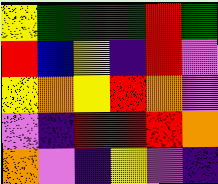[["yellow", "green", "green", "green", "red", "green"], ["red", "blue", "yellow", "indigo", "red", "violet"], ["yellow", "orange", "yellow", "red", "orange", "violet"], ["violet", "indigo", "red", "red", "red", "orange"], ["orange", "violet", "indigo", "yellow", "violet", "indigo"]]